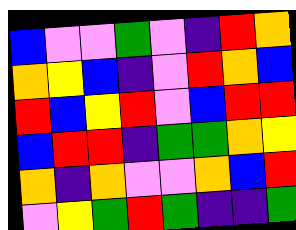[["blue", "violet", "violet", "green", "violet", "indigo", "red", "orange"], ["orange", "yellow", "blue", "indigo", "violet", "red", "orange", "blue"], ["red", "blue", "yellow", "red", "violet", "blue", "red", "red"], ["blue", "red", "red", "indigo", "green", "green", "orange", "yellow"], ["orange", "indigo", "orange", "violet", "violet", "orange", "blue", "red"], ["violet", "yellow", "green", "red", "green", "indigo", "indigo", "green"]]